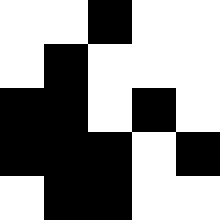[["white", "white", "black", "white", "white"], ["white", "black", "white", "white", "white"], ["black", "black", "white", "black", "white"], ["black", "black", "black", "white", "black"], ["white", "black", "black", "white", "white"]]